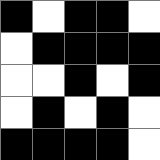[["black", "white", "black", "black", "white"], ["white", "black", "black", "black", "black"], ["white", "white", "black", "white", "black"], ["white", "black", "white", "black", "white"], ["black", "black", "black", "black", "white"]]